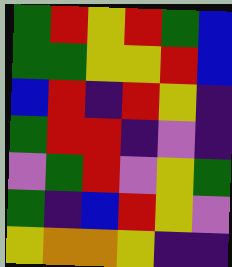[["green", "red", "yellow", "red", "green", "blue"], ["green", "green", "yellow", "yellow", "red", "blue"], ["blue", "red", "indigo", "red", "yellow", "indigo"], ["green", "red", "red", "indigo", "violet", "indigo"], ["violet", "green", "red", "violet", "yellow", "green"], ["green", "indigo", "blue", "red", "yellow", "violet"], ["yellow", "orange", "orange", "yellow", "indigo", "indigo"]]